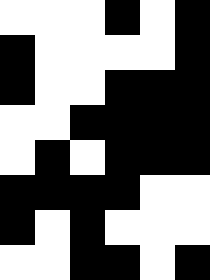[["white", "white", "white", "black", "white", "black"], ["black", "white", "white", "white", "white", "black"], ["black", "white", "white", "black", "black", "black"], ["white", "white", "black", "black", "black", "black"], ["white", "black", "white", "black", "black", "black"], ["black", "black", "black", "black", "white", "white"], ["black", "white", "black", "white", "white", "white"], ["white", "white", "black", "black", "white", "black"]]